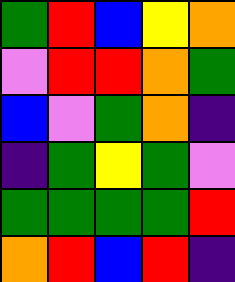[["green", "red", "blue", "yellow", "orange"], ["violet", "red", "red", "orange", "green"], ["blue", "violet", "green", "orange", "indigo"], ["indigo", "green", "yellow", "green", "violet"], ["green", "green", "green", "green", "red"], ["orange", "red", "blue", "red", "indigo"]]